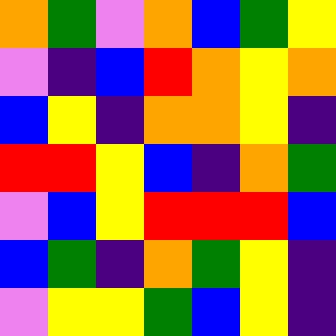[["orange", "green", "violet", "orange", "blue", "green", "yellow"], ["violet", "indigo", "blue", "red", "orange", "yellow", "orange"], ["blue", "yellow", "indigo", "orange", "orange", "yellow", "indigo"], ["red", "red", "yellow", "blue", "indigo", "orange", "green"], ["violet", "blue", "yellow", "red", "red", "red", "blue"], ["blue", "green", "indigo", "orange", "green", "yellow", "indigo"], ["violet", "yellow", "yellow", "green", "blue", "yellow", "indigo"]]